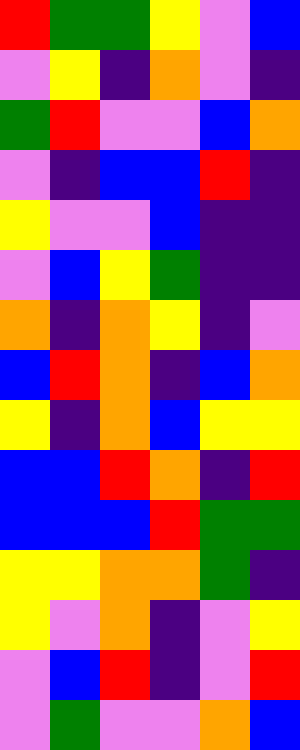[["red", "green", "green", "yellow", "violet", "blue"], ["violet", "yellow", "indigo", "orange", "violet", "indigo"], ["green", "red", "violet", "violet", "blue", "orange"], ["violet", "indigo", "blue", "blue", "red", "indigo"], ["yellow", "violet", "violet", "blue", "indigo", "indigo"], ["violet", "blue", "yellow", "green", "indigo", "indigo"], ["orange", "indigo", "orange", "yellow", "indigo", "violet"], ["blue", "red", "orange", "indigo", "blue", "orange"], ["yellow", "indigo", "orange", "blue", "yellow", "yellow"], ["blue", "blue", "red", "orange", "indigo", "red"], ["blue", "blue", "blue", "red", "green", "green"], ["yellow", "yellow", "orange", "orange", "green", "indigo"], ["yellow", "violet", "orange", "indigo", "violet", "yellow"], ["violet", "blue", "red", "indigo", "violet", "red"], ["violet", "green", "violet", "violet", "orange", "blue"]]